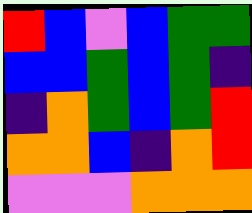[["red", "blue", "violet", "blue", "green", "green"], ["blue", "blue", "green", "blue", "green", "indigo"], ["indigo", "orange", "green", "blue", "green", "red"], ["orange", "orange", "blue", "indigo", "orange", "red"], ["violet", "violet", "violet", "orange", "orange", "orange"]]